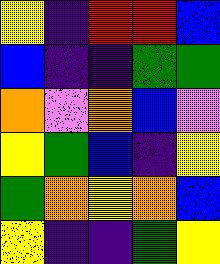[["yellow", "indigo", "red", "red", "blue"], ["blue", "indigo", "indigo", "green", "green"], ["orange", "violet", "orange", "blue", "violet"], ["yellow", "green", "blue", "indigo", "yellow"], ["green", "orange", "yellow", "orange", "blue"], ["yellow", "indigo", "indigo", "green", "yellow"]]